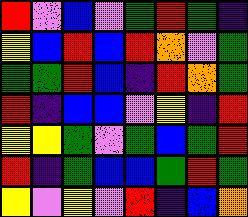[["red", "violet", "blue", "violet", "green", "red", "green", "indigo"], ["yellow", "blue", "red", "blue", "red", "orange", "violet", "green"], ["green", "green", "red", "blue", "indigo", "red", "orange", "green"], ["red", "indigo", "blue", "blue", "violet", "yellow", "indigo", "red"], ["yellow", "yellow", "green", "violet", "green", "blue", "green", "red"], ["red", "indigo", "green", "blue", "blue", "green", "red", "green"], ["yellow", "violet", "yellow", "violet", "red", "indigo", "blue", "orange"]]